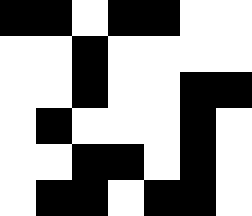[["black", "black", "white", "black", "black", "white", "white"], ["white", "white", "black", "white", "white", "white", "white"], ["white", "white", "black", "white", "white", "black", "black"], ["white", "black", "white", "white", "white", "black", "white"], ["white", "white", "black", "black", "white", "black", "white"], ["white", "black", "black", "white", "black", "black", "white"]]